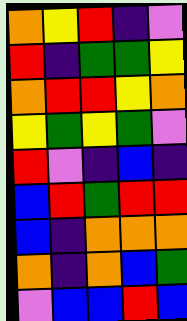[["orange", "yellow", "red", "indigo", "violet"], ["red", "indigo", "green", "green", "yellow"], ["orange", "red", "red", "yellow", "orange"], ["yellow", "green", "yellow", "green", "violet"], ["red", "violet", "indigo", "blue", "indigo"], ["blue", "red", "green", "red", "red"], ["blue", "indigo", "orange", "orange", "orange"], ["orange", "indigo", "orange", "blue", "green"], ["violet", "blue", "blue", "red", "blue"]]